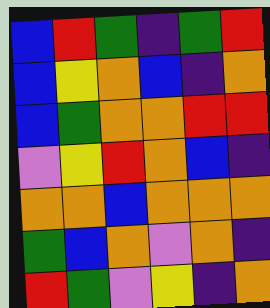[["blue", "red", "green", "indigo", "green", "red"], ["blue", "yellow", "orange", "blue", "indigo", "orange"], ["blue", "green", "orange", "orange", "red", "red"], ["violet", "yellow", "red", "orange", "blue", "indigo"], ["orange", "orange", "blue", "orange", "orange", "orange"], ["green", "blue", "orange", "violet", "orange", "indigo"], ["red", "green", "violet", "yellow", "indigo", "orange"]]